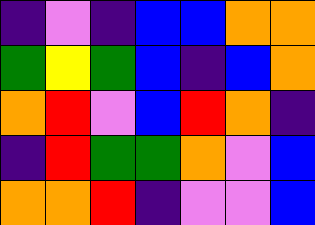[["indigo", "violet", "indigo", "blue", "blue", "orange", "orange"], ["green", "yellow", "green", "blue", "indigo", "blue", "orange"], ["orange", "red", "violet", "blue", "red", "orange", "indigo"], ["indigo", "red", "green", "green", "orange", "violet", "blue"], ["orange", "orange", "red", "indigo", "violet", "violet", "blue"]]